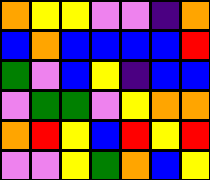[["orange", "yellow", "yellow", "violet", "violet", "indigo", "orange"], ["blue", "orange", "blue", "blue", "blue", "blue", "red"], ["green", "violet", "blue", "yellow", "indigo", "blue", "blue"], ["violet", "green", "green", "violet", "yellow", "orange", "orange"], ["orange", "red", "yellow", "blue", "red", "yellow", "red"], ["violet", "violet", "yellow", "green", "orange", "blue", "yellow"]]